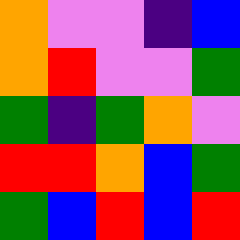[["orange", "violet", "violet", "indigo", "blue"], ["orange", "red", "violet", "violet", "green"], ["green", "indigo", "green", "orange", "violet"], ["red", "red", "orange", "blue", "green"], ["green", "blue", "red", "blue", "red"]]